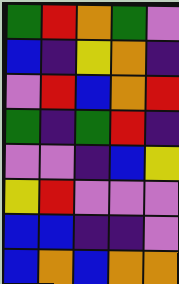[["green", "red", "orange", "green", "violet"], ["blue", "indigo", "yellow", "orange", "indigo"], ["violet", "red", "blue", "orange", "red"], ["green", "indigo", "green", "red", "indigo"], ["violet", "violet", "indigo", "blue", "yellow"], ["yellow", "red", "violet", "violet", "violet"], ["blue", "blue", "indigo", "indigo", "violet"], ["blue", "orange", "blue", "orange", "orange"]]